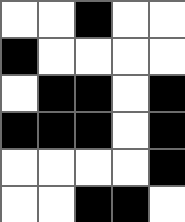[["white", "white", "black", "white", "white"], ["black", "white", "white", "white", "white"], ["white", "black", "black", "white", "black"], ["black", "black", "black", "white", "black"], ["white", "white", "white", "white", "black"], ["white", "white", "black", "black", "white"]]